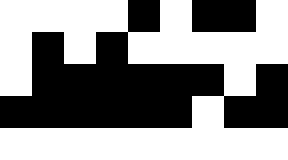[["white", "white", "white", "white", "black", "white", "black", "black", "white"], ["white", "black", "white", "black", "white", "white", "white", "white", "white"], ["white", "black", "black", "black", "black", "black", "black", "white", "black"], ["black", "black", "black", "black", "black", "black", "white", "black", "black"], ["white", "white", "white", "white", "white", "white", "white", "white", "white"]]